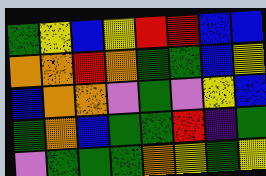[["green", "yellow", "blue", "yellow", "red", "red", "blue", "blue"], ["orange", "orange", "red", "orange", "green", "green", "blue", "yellow"], ["blue", "orange", "orange", "violet", "green", "violet", "yellow", "blue"], ["green", "orange", "blue", "green", "green", "red", "indigo", "green"], ["violet", "green", "green", "green", "orange", "yellow", "green", "yellow"]]